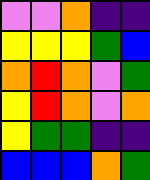[["violet", "violet", "orange", "indigo", "indigo"], ["yellow", "yellow", "yellow", "green", "blue"], ["orange", "red", "orange", "violet", "green"], ["yellow", "red", "orange", "violet", "orange"], ["yellow", "green", "green", "indigo", "indigo"], ["blue", "blue", "blue", "orange", "green"]]